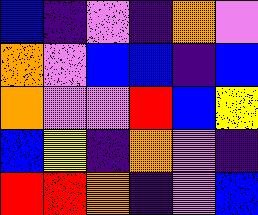[["blue", "indigo", "violet", "indigo", "orange", "violet"], ["orange", "violet", "blue", "blue", "indigo", "blue"], ["orange", "violet", "violet", "red", "blue", "yellow"], ["blue", "yellow", "indigo", "orange", "violet", "indigo"], ["red", "red", "orange", "indigo", "violet", "blue"]]